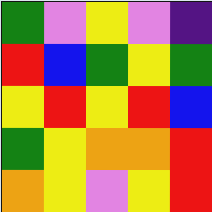[["green", "violet", "yellow", "violet", "indigo"], ["red", "blue", "green", "yellow", "green"], ["yellow", "red", "yellow", "red", "blue"], ["green", "yellow", "orange", "orange", "red"], ["orange", "yellow", "violet", "yellow", "red"]]